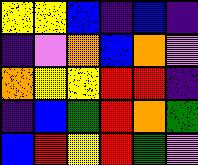[["yellow", "yellow", "blue", "indigo", "blue", "indigo"], ["indigo", "violet", "orange", "blue", "orange", "violet"], ["orange", "yellow", "yellow", "red", "red", "indigo"], ["indigo", "blue", "green", "red", "orange", "green"], ["blue", "red", "yellow", "red", "green", "violet"]]